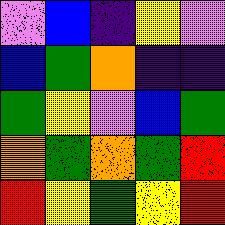[["violet", "blue", "indigo", "yellow", "violet"], ["blue", "green", "orange", "indigo", "indigo"], ["green", "yellow", "violet", "blue", "green"], ["orange", "green", "orange", "green", "red"], ["red", "yellow", "green", "yellow", "red"]]